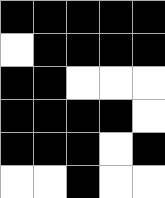[["black", "black", "black", "black", "black"], ["white", "black", "black", "black", "black"], ["black", "black", "white", "white", "white"], ["black", "black", "black", "black", "white"], ["black", "black", "black", "white", "black"], ["white", "white", "black", "white", "white"]]